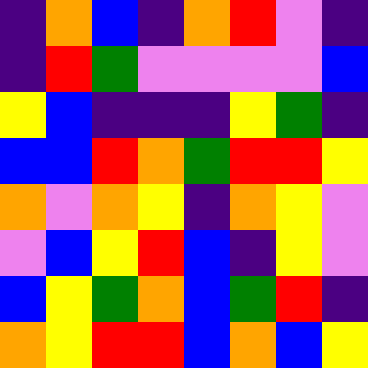[["indigo", "orange", "blue", "indigo", "orange", "red", "violet", "indigo"], ["indigo", "red", "green", "violet", "violet", "violet", "violet", "blue"], ["yellow", "blue", "indigo", "indigo", "indigo", "yellow", "green", "indigo"], ["blue", "blue", "red", "orange", "green", "red", "red", "yellow"], ["orange", "violet", "orange", "yellow", "indigo", "orange", "yellow", "violet"], ["violet", "blue", "yellow", "red", "blue", "indigo", "yellow", "violet"], ["blue", "yellow", "green", "orange", "blue", "green", "red", "indigo"], ["orange", "yellow", "red", "red", "blue", "orange", "blue", "yellow"]]